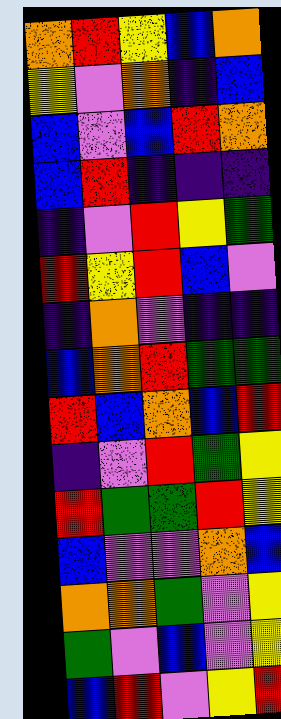[["orange", "red", "yellow", "blue", "orange"], ["yellow", "violet", "orange", "indigo", "blue"], ["blue", "violet", "blue", "red", "orange"], ["blue", "red", "indigo", "indigo", "indigo"], ["indigo", "violet", "red", "yellow", "green"], ["red", "yellow", "red", "blue", "violet"], ["indigo", "orange", "violet", "indigo", "indigo"], ["blue", "orange", "red", "green", "green"], ["red", "blue", "orange", "blue", "red"], ["indigo", "violet", "red", "green", "yellow"], ["red", "green", "green", "red", "yellow"], ["blue", "violet", "violet", "orange", "blue"], ["orange", "orange", "green", "violet", "yellow"], ["green", "violet", "blue", "violet", "yellow"], ["blue", "red", "violet", "yellow", "red"]]